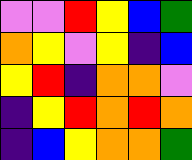[["violet", "violet", "red", "yellow", "blue", "green"], ["orange", "yellow", "violet", "yellow", "indigo", "blue"], ["yellow", "red", "indigo", "orange", "orange", "violet"], ["indigo", "yellow", "red", "orange", "red", "orange"], ["indigo", "blue", "yellow", "orange", "orange", "green"]]